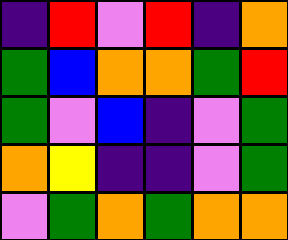[["indigo", "red", "violet", "red", "indigo", "orange"], ["green", "blue", "orange", "orange", "green", "red"], ["green", "violet", "blue", "indigo", "violet", "green"], ["orange", "yellow", "indigo", "indigo", "violet", "green"], ["violet", "green", "orange", "green", "orange", "orange"]]